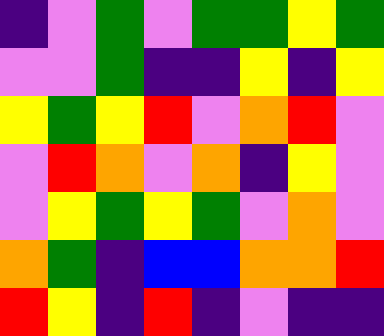[["indigo", "violet", "green", "violet", "green", "green", "yellow", "green"], ["violet", "violet", "green", "indigo", "indigo", "yellow", "indigo", "yellow"], ["yellow", "green", "yellow", "red", "violet", "orange", "red", "violet"], ["violet", "red", "orange", "violet", "orange", "indigo", "yellow", "violet"], ["violet", "yellow", "green", "yellow", "green", "violet", "orange", "violet"], ["orange", "green", "indigo", "blue", "blue", "orange", "orange", "red"], ["red", "yellow", "indigo", "red", "indigo", "violet", "indigo", "indigo"]]